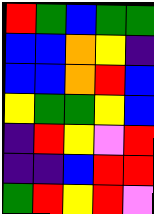[["red", "green", "blue", "green", "green"], ["blue", "blue", "orange", "yellow", "indigo"], ["blue", "blue", "orange", "red", "blue"], ["yellow", "green", "green", "yellow", "blue"], ["indigo", "red", "yellow", "violet", "red"], ["indigo", "indigo", "blue", "red", "red"], ["green", "red", "yellow", "red", "violet"]]